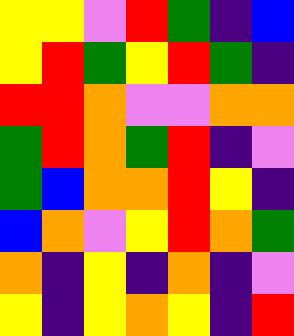[["yellow", "yellow", "violet", "red", "green", "indigo", "blue"], ["yellow", "red", "green", "yellow", "red", "green", "indigo"], ["red", "red", "orange", "violet", "violet", "orange", "orange"], ["green", "red", "orange", "green", "red", "indigo", "violet"], ["green", "blue", "orange", "orange", "red", "yellow", "indigo"], ["blue", "orange", "violet", "yellow", "red", "orange", "green"], ["orange", "indigo", "yellow", "indigo", "orange", "indigo", "violet"], ["yellow", "indigo", "yellow", "orange", "yellow", "indigo", "red"]]